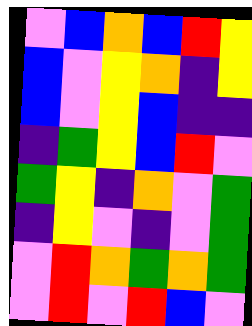[["violet", "blue", "orange", "blue", "red", "yellow"], ["blue", "violet", "yellow", "orange", "indigo", "yellow"], ["blue", "violet", "yellow", "blue", "indigo", "indigo"], ["indigo", "green", "yellow", "blue", "red", "violet"], ["green", "yellow", "indigo", "orange", "violet", "green"], ["indigo", "yellow", "violet", "indigo", "violet", "green"], ["violet", "red", "orange", "green", "orange", "green"], ["violet", "red", "violet", "red", "blue", "violet"]]